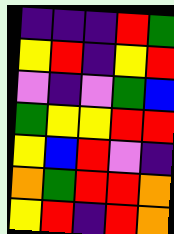[["indigo", "indigo", "indigo", "red", "green"], ["yellow", "red", "indigo", "yellow", "red"], ["violet", "indigo", "violet", "green", "blue"], ["green", "yellow", "yellow", "red", "red"], ["yellow", "blue", "red", "violet", "indigo"], ["orange", "green", "red", "red", "orange"], ["yellow", "red", "indigo", "red", "orange"]]